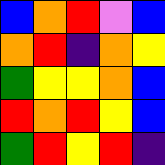[["blue", "orange", "red", "violet", "blue"], ["orange", "red", "indigo", "orange", "yellow"], ["green", "yellow", "yellow", "orange", "blue"], ["red", "orange", "red", "yellow", "blue"], ["green", "red", "yellow", "red", "indigo"]]